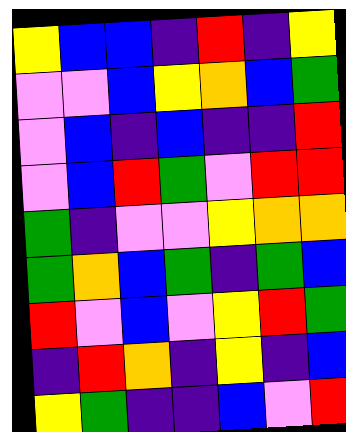[["yellow", "blue", "blue", "indigo", "red", "indigo", "yellow"], ["violet", "violet", "blue", "yellow", "orange", "blue", "green"], ["violet", "blue", "indigo", "blue", "indigo", "indigo", "red"], ["violet", "blue", "red", "green", "violet", "red", "red"], ["green", "indigo", "violet", "violet", "yellow", "orange", "orange"], ["green", "orange", "blue", "green", "indigo", "green", "blue"], ["red", "violet", "blue", "violet", "yellow", "red", "green"], ["indigo", "red", "orange", "indigo", "yellow", "indigo", "blue"], ["yellow", "green", "indigo", "indigo", "blue", "violet", "red"]]